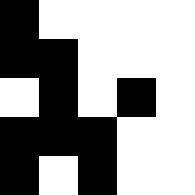[["black", "white", "white", "white", "white"], ["black", "black", "white", "white", "white"], ["white", "black", "white", "black", "white"], ["black", "black", "black", "white", "white"], ["black", "white", "black", "white", "white"]]